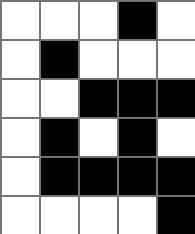[["white", "white", "white", "black", "white"], ["white", "black", "white", "white", "white"], ["white", "white", "black", "black", "black"], ["white", "black", "white", "black", "white"], ["white", "black", "black", "black", "black"], ["white", "white", "white", "white", "black"]]